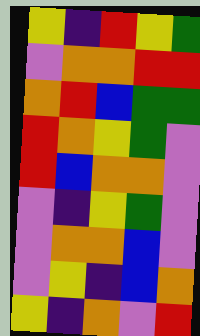[["yellow", "indigo", "red", "yellow", "green"], ["violet", "orange", "orange", "red", "red"], ["orange", "red", "blue", "green", "green"], ["red", "orange", "yellow", "green", "violet"], ["red", "blue", "orange", "orange", "violet"], ["violet", "indigo", "yellow", "green", "violet"], ["violet", "orange", "orange", "blue", "violet"], ["violet", "yellow", "indigo", "blue", "orange"], ["yellow", "indigo", "orange", "violet", "red"]]